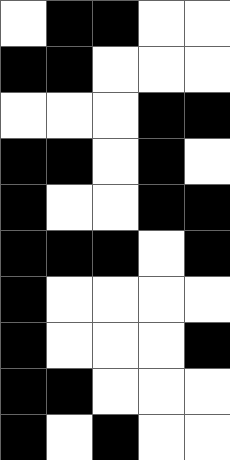[["white", "black", "black", "white", "white"], ["black", "black", "white", "white", "white"], ["white", "white", "white", "black", "black"], ["black", "black", "white", "black", "white"], ["black", "white", "white", "black", "black"], ["black", "black", "black", "white", "black"], ["black", "white", "white", "white", "white"], ["black", "white", "white", "white", "black"], ["black", "black", "white", "white", "white"], ["black", "white", "black", "white", "white"]]